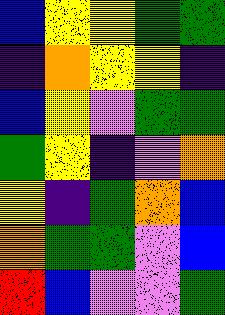[["blue", "yellow", "yellow", "green", "green"], ["indigo", "orange", "yellow", "yellow", "indigo"], ["blue", "yellow", "violet", "green", "green"], ["green", "yellow", "indigo", "violet", "orange"], ["yellow", "indigo", "green", "orange", "blue"], ["orange", "green", "green", "violet", "blue"], ["red", "blue", "violet", "violet", "green"]]